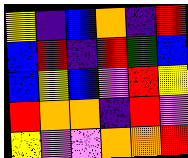[["yellow", "indigo", "blue", "orange", "indigo", "red"], ["blue", "red", "indigo", "red", "green", "blue"], ["blue", "yellow", "blue", "violet", "red", "yellow"], ["red", "orange", "orange", "indigo", "red", "violet"], ["yellow", "violet", "violet", "orange", "orange", "red"]]